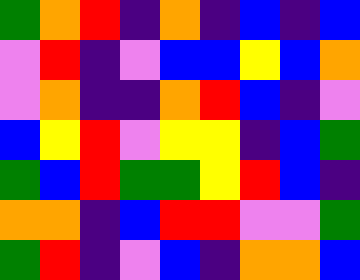[["green", "orange", "red", "indigo", "orange", "indigo", "blue", "indigo", "blue"], ["violet", "red", "indigo", "violet", "blue", "blue", "yellow", "blue", "orange"], ["violet", "orange", "indigo", "indigo", "orange", "red", "blue", "indigo", "violet"], ["blue", "yellow", "red", "violet", "yellow", "yellow", "indigo", "blue", "green"], ["green", "blue", "red", "green", "green", "yellow", "red", "blue", "indigo"], ["orange", "orange", "indigo", "blue", "red", "red", "violet", "violet", "green"], ["green", "red", "indigo", "violet", "blue", "indigo", "orange", "orange", "blue"]]